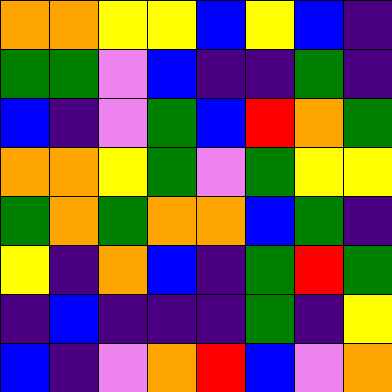[["orange", "orange", "yellow", "yellow", "blue", "yellow", "blue", "indigo"], ["green", "green", "violet", "blue", "indigo", "indigo", "green", "indigo"], ["blue", "indigo", "violet", "green", "blue", "red", "orange", "green"], ["orange", "orange", "yellow", "green", "violet", "green", "yellow", "yellow"], ["green", "orange", "green", "orange", "orange", "blue", "green", "indigo"], ["yellow", "indigo", "orange", "blue", "indigo", "green", "red", "green"], ["indigo", "blue", "indigo", "indigo", "indigo", "green", "indigo", "yellow"], ["blue", "indigo", "violet", "orange", "red", "blue", "violet", "orange"]]